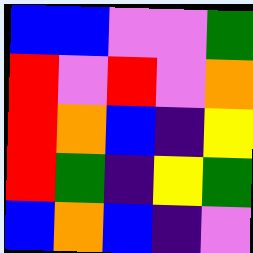[["blue", "blue", "violet", "violet", "green"], ["red", "violet", "red", "violet", "orange"], ["red", "orange", "blue", "indigo", "yellow"], ["red", "green", "indigo", "yellow", "green"], ["blue", "orange", "blue", "indigo", "violet"]]